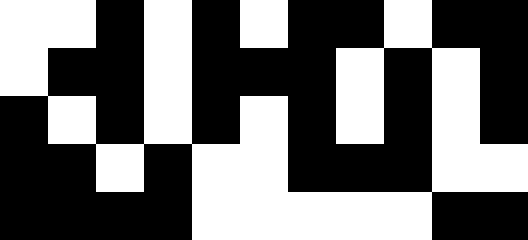[["white", "white", "black", "white", "black", "white", "black", "black", "white", "black", "black"], ["white", "black", "black", "white", "black", "black", "black", "white", "black", "white", "black"], ["black", "white", "black", "white", "black", "white", "black", "white", "black", "white", "black"], ["black", "black", "white", "black", "white", "white", "black", "black", "black", "white", "white"], ["black", "black", "black", "black", "white", "white", "white", "white", "white", "black", "black"]]